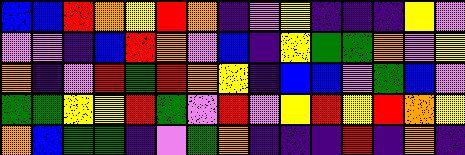[["blue", "blue", "red", "orange", "yellow", "red", "orange", "indigo", "violet", "yellow", "indigo", "indigo", "indigo", "yellow", "violet"], ["violet", "violet", "indigo", "blue", "red", "orange", "violet", "blue", "indigo", "yellow", "green", "green", "orange", "violet", "yellow"], ["orange", "indigo", "violet", "red", "green", "red", "orange", "yellow", "indigo", "blue", "blue", "violet", "green", "blue", "violet"], ["green", "green", "yellow", "yellow", "red", "green", "violet", "red", "violet", "yellow", "red", "yellow", "red", "orange", "yellow"], ["orange", "blue", "green", "green", "indigo", "violet", "green", "orange", "indigo", "indigo", "indigo", "red", "indigo", "orange", "indigo"]]